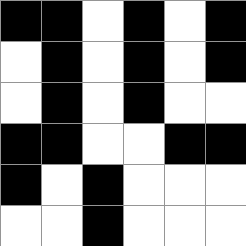[["black", "black", "white", "black", "white", "black"], ["white", "black", "white", "black", "white", "black"], ["white", "black", "white", "black", "white", "white"], ["black", "black", "white", "white", "black", "black"], ["black", "white", "black", "white", "white", "white"], ["white", "white", "black", "white", "white", "white"]]